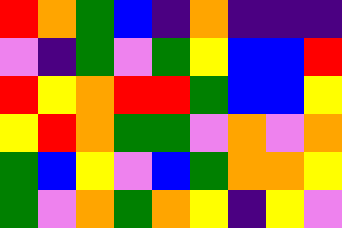[["red", "orange", "green", "blue", "indigo", "orange", "indigo", "indigo", "indigo"], ["violet", "indigo", "green", "violet", "green", "yellow", "blue", "blue", "red"], ["red", "yellow", "orange", "red", "red", "green", "blue", "blue", "yellow"], ["yellow", "red", "orange", "green", "green", "violet", "orange", "violet", "orange"], ["green", "blue", "yellow", "violet", "blue", "green", "orange", "orange", "yellow"], ["green", "violet", "orange", "green", "orange", "yellow", "indigo", "yellow", "violet"]]